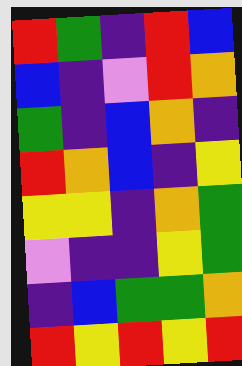[["red", "green", "indigo", "red", "blue"], ["blue", "indigo", "violet", "red", "orange"], ["green", "indigo", "blue", "orange", "indigo"], ["red", "orange", "blue", "indigo", "yellow"], ["yellow", "yellow", "indigo", "orange", "green"], ["violet", "indigo", "indigo", "yellow", "green"], ["indigo", "blue", "green", "green", "orange"], ["red", "yellow", "red", "yellow", "red"]]